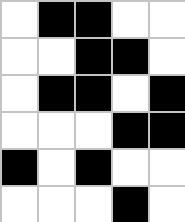[["white", "black", "black", "white", "white"], ["white", "white", "black", "black", "white"], ["white", "black", "black", "white", "black"], ["white", "white", "white", "black", "black"], ["black", "white", "black", "white", "white"], ["white", "white", "white", "black", "white"]]